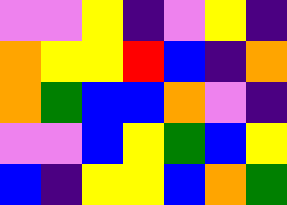[["violet", "violet", "yellow", "indigo", "violet", "yellow", "indigo"], ["orange", "yellow", "yellow", "red", "blue", "indigo", "orange"], ["orange", "green", "blue", "blue", "orange", "violet", "indigo"], ["violet", "violet", "blue", "yellow", "green", "blue", "yellow"], ["blue", "indigo", "yellow", "yellow", "blue", "orange", "green"]]